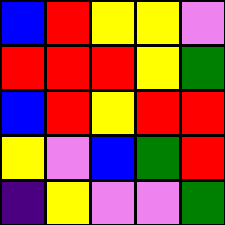[["blue", "red", "yellow", "yellow", "violet"], ["red", "red", "red", "yellow", "green"], ["blue", "red", "yellow", "red", "red"], ["yellow", "violet", "blue", "green", "red"], ["indigo", "yellow", "violet", "violet", "green"]]